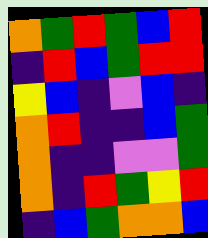[["orange", "green", "red", "green", "blue", "red"], ["indigo", "red", "blue", "green", "red", "red"], ["yellow", "blue", "indigo", "violet", "blue", "indigo"], ["orange", "red", "indigo", "indigo", "blue", "green"], ["orange", "indigo", "indigo", "violet", "violet", "green"], ["orange", "indigo", "red", "green", "yellow", "red"], ["indigo", "blue", "green", "orange", "orange", "blue"]]